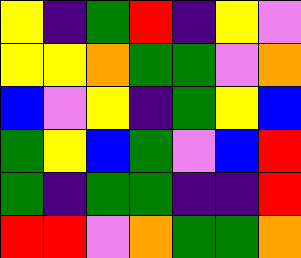[["yellow", "indigo", "green", "red", "indigo", "yellow", "violet"], ["yellow", "yellow", "orange", "green", "green", "violet", "orange"], ["blue", "violet", "yellow", "indigo", "green", "yellow", "blue"], ["green", "yellow", "blue", "green", "violet", "blue", "red"], ["green", "indigo", "green", "green", "indigo", "indigo", "red"], ["red", "red", "violet", "orange", "green", "green", "orange"]]